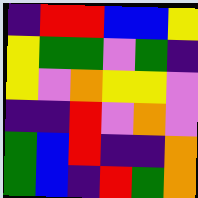[["indigo", "red", "red", "blue", "blue", "yellow"], ["yellow", "green", "green", "violet", "green", "indigo"], ["yellow", "violet", "orange", "yellow", "yellow", "violet"], ["indigo", "indigo", "red", "violet", "orange", "violet"], ["green", "blue", "red", "indigo", "indigo", "orange"], ["green", "blue", "indigo", "red", "green", "orange"]]